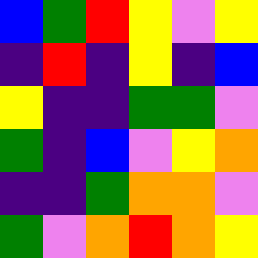[["blue", "green", "red", "yellow", "violet", "yellow"], ["indigo", "red", "indigo", "yellow", "indigo", "blue"], ["yellow", "indigo", "indigo", "green", "green", "violet"], ["green", "indigo", "blue", "violet", "yellow", "orange"], ["indigo", "indigo", "green", "orange", "orange", "violet"], ["green", "violet", "orange", "red", "orange", "yellow"]]